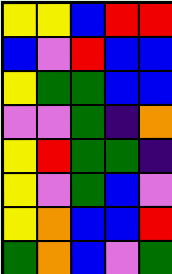[["yellow", "yellow", "blue", "red", "red"], ["blue", "violet", "red", "blue", "blue"], ["yellow", "green", "green", "blue", "blue"], ["violet", "violet", "green", "indigo", "orange"], ["yellow", "red", "green", "green", "indigo"], ["yellow", "violet", "green", "blue", "violet"], ["yellow", "orange", "blue", "blue", "red"], ["green", "orange", "blue", "violet", "green"]]